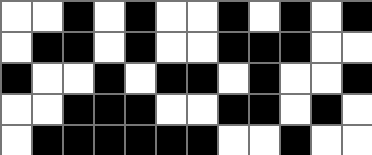[["white", "white", "black", "white", "black", "white", "white", "black", "white", "black", "white", "black"], ["white", "black", "black", "white", "black", "white", "white", "black", "black", "black", "white", "white"], ["black", "white", "white", "black", "white", "black", "black", "white", "black", "white", "white", "black"], ["white", "white", "black", "black", "black", "white", "white", "black", "black", "white", "black", "white"], ["white", "black", "black", "black", "black", "black", "black", "white", "white", "black", "white", "white"]]